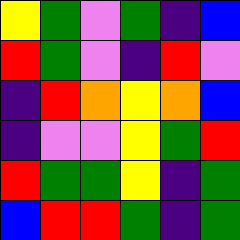[["yellow", "green", "violet", "green", "indigo", "blue"], ["red", "green", "violet", "indigo", "red", "violet"], ["indigo", "red", "orange", "yellow", "orange", "blue"], ["indigo", "violet", "violet", "yellow", "green", "red"], ["red", "green", "green", "yellow", "indigo", "green"], ["blue", "red", "red", "green", "indigo", "green"]]